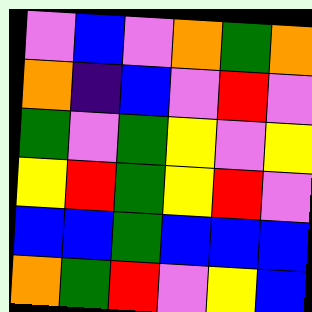[["violet", "blue", "violet", "orange", "green", "orange"], ["orange", "indigo", "blue", "violet", "red", "violet"], ["green", "violet", "green", "yellow", "violet", "yellow"], ["yellow", "red", "green", "yellow", "red", "violet"], ["blue", "blue", "green", "blue", "blue", "blue"], ["orange", "green", "red", "violet", "yellow", "blue"]]